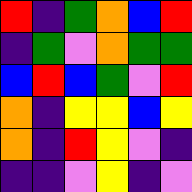[["red", "indigo", "green", "orange", "blue", "red"], ["indigo", "green", "violet", "orange", "green", "green"], ["blue", "red", "blue", "green", "violet", "red"], ["orange", "indigo", "yellow", "yellow", "blue", "yellow"], ["orange", "indigo", "red", "yellow", "violet", "indigo"], ["indigo", "indigo", "violet", "yellow", "indigo", "violet"]]